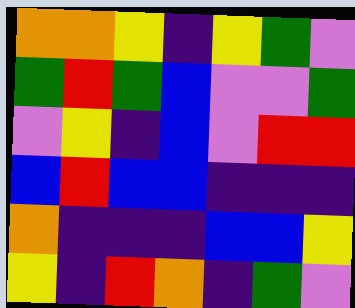[["orange", "orange", "yellow", "indigo", "yellow", "green", "violet"], ["green", "red", "green", "blue", "violet", "violet", "green"], ["violet", "yellow", "indigo", "blue", "violet", "red", "red"], ["blue", "red", "blue", "blue", "indigo", "indigo", "indigo"], ["orange", "indigo", "indigo", "indigo", "blue", "blue", "yellow"], ["yellow", "indigo", "red", "orange", "indigo", "green", "violet"]]